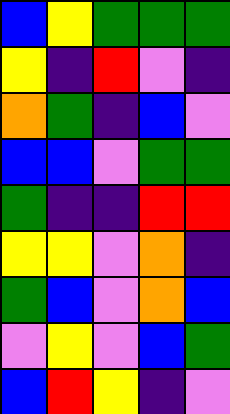[["blue", "yellow", "green", "green", "green"], ["yellow", "indigo", "red", "violet", "indigo"], ["orange", "green", "indigo", "blue", "violet"], ["blue", "blue", "violet", "green", "green"], ["green", "indigo", "indigo", "red", "red"], ["yellow", "yellow", "violet", "orange", "indigo"], ["green", "blue", "violet", "orange", "blue"], ["violet", "yellow", "violet", "blue", "green"], ["blue", "red", "yellow", "indigo", "violet"]]